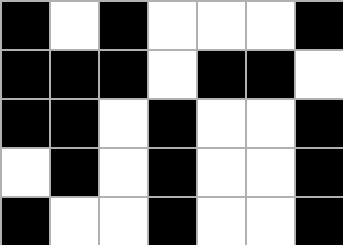[["black", "white", "black", "white", "white", "white", "black"], ["black", "black", "black", "white", "black", "black", "white"], ["black", "black", "white", "black", "white", "white", "black"], ["white", "black", "white", "black", "white", "white", "black"], ["black", "white", "white", "black", "white", "white", "black"]]